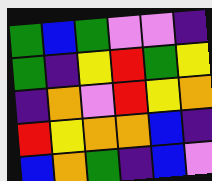[["green", "blue", "green", "violet", "violet", "indigo"], ["green", "indigo", "yellow", "red", "green", "yellow"], ["indigo", "orange", "violet", "red", "yellow", "orange"], ["red", "yellow", "orange", "orange", "blue", "indigo"], ["blue", "orange", "green", "indigo", "blue", "violet"]]